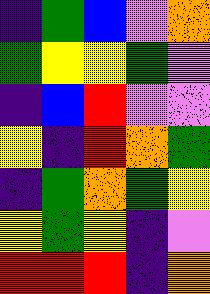[["indigo", "green", "blue", "violet", "orange"], ["green", "yellow", "yellow", "green", "violet"], ["indigo", "blue", "red", "violet", "violet"], ["yellow", "indigo", "red", "orange", "green"], ["indigo", "green", "orange", "green", "yellow"], ["yellow", "green", "yellow", "indigo", "violet"], ["red", "red", "red", "indigo", "orange"]]